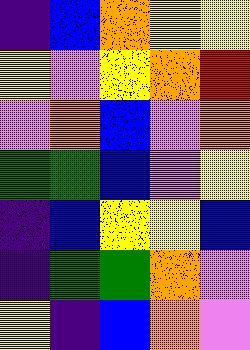[["indigo", "blue", "orange", "yellow", "yellow"], ["yellow", "violet", "yellow", "orange", "red"], ["violet", "orange", "blue", "violet", "orange"], ["green", "green", "blue", "violet", "yellow"], ["indigo", "blue", "yellow", "yellow", "blue"], ["indigo", "green", "green", "orange", "violet"], ["yellow", "indigo", "blue", "orange", "violet"]]